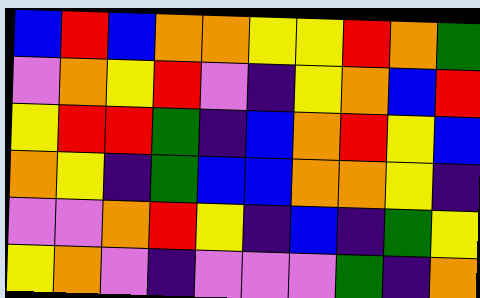[["blue", "red", "blue", "orange", "orange", "yellow", "yellow", "red", "orange", "green"], ["violet", "orange", "yellow", "red", "violet", "indigo", "yellow", "orange", "blue", "red"], ["yellow", "red", "red", "green", "indigo", "blue", "orange", "red", "yellow", "blue"], ["orange", "yellow", "indigo", "green", "blue", "blue", "orange", "orange", "yellow", "indigo"], ["violet", "violet", "orange", "red", "yellow", "indigo", "blue", "indigo", "green", "yellow"], ["yellow", "orange", "violet", "indigo", "violet", "violet", "violet", "green", "indigo", "orange"]]